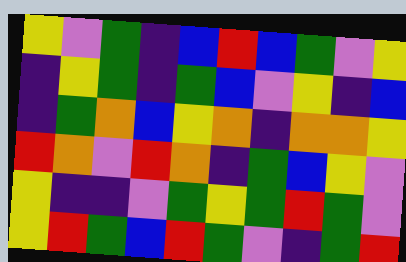[["yellow", "violet", "green", "indigo", "blue", "red", "blue", "green", "violet", "yellow"], ["indigo", "yellow", "green", "indigo", "green", "blue", "violet", "yellow", "indigo", "blue"], ["indigo", "green", "orange", "blue", "yellow", "orange", "indigo", "orange", "orange", "yellow"], ["red", "orange", "violet", "red", "orange", "indigo", "green", "blue", "yellow", "violet"], ["yellow", "indigo", "indigo", "violet", "green", "yellow", "green", "red", "green", "violet"], ["yellow", "red", "green", "blue", "red", "green", "violet", "indigo", "green", "red"]]